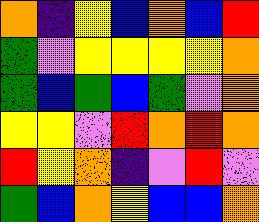[["orange", "indigo", "yellow", "blue", "orange", "blue", "red"], ["green", "violet", "yellow", "yellow", "yellow", "yellow", "orange"], ["green", "blue", "green", "blue", "green", "violet", "orange"], ["yellow", "yellow", "violet", "red", "orange", "red", "orange"], ["red", "yellow", "orange", "indigo", "violet", "red", "violet"], ["green", "blue", "orange", "yellow", "blue", "blue", "orange"]]